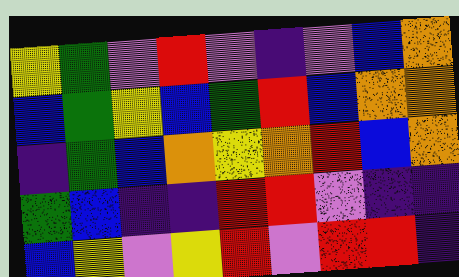[["yellow", "green", "violet", "red", "violet", "indigo", "violet", "blue", "orange"], ["blue", "green", "yellow", "blue", "green", "red", "blue", "orange", "orange"], ["indigo", "green", "blue", "orange", "yellow", "orange", "red", "blue", "orange"], ["green", "blue", "indigo", "indigo", "red", "red", "violet", "indigo", "indigo"], ["blue", "yellow", "violet", "yellow", "red", "violet", "red", "red", "indigo"]]